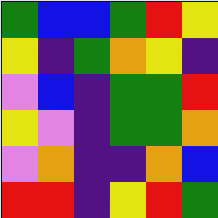[["green", "blue", "blue", "green", "red", "yellow"], ["yellow", "indigo", "green", "orange", "yellow", "indigo"], ["violet", "blue", "indigo", "green", "green", "red"], ["yellow", "violet", "indigo", "green", "green", "orange"], ["violet", "orange", "indigo", "indigo", "orange", "blue"], ["red", "red", "indigo", "yellow", "red", "green"]]